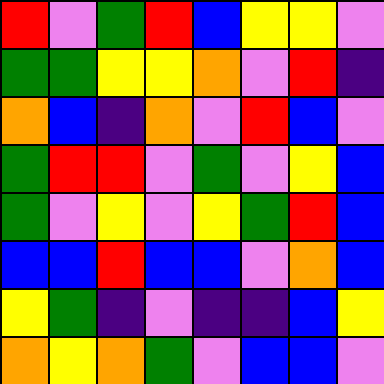[["red", "violet", "green", "red", "blue", "yellow", "yellow", "violet"], ["green", "green", "yellow", "yellow", "orange", "violet", "red", "indigo"], ["orange", "blue", "indigo", "orange", "violet", "red", "blue", "violet"], ["green", "red", "red", "violet", "green", "violet", "yellow", "blue"], ["green", "violet", "yellow", "violet", "yellow", "green", "red", "blue"], ["blue", "blue", "red", "blue", "blue", "violet", "orange", "blue"], ["yellow", "green", "indigo", "violet", "indigo", "indigo", "blue", "yellow"], ["orange", "yellow", "orange", "green", "violet", "blue", "blue", "violet"]]